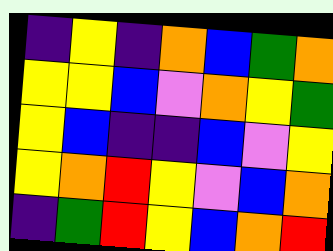[["indigo", "yellow", "indigo", "orange", "blue", "green", "orange"], ["yellow", "yellow", "blue", "violet", "orange", "yellow", "green"], ["yellow", "blue", "indigo", "indigo", "blue", "violet", "yellow"], ["yellow", "orange", "red", "yellow", "violet", "blue", "orange"], ["indigo", "green", "red", "yellow", "blue", "orange", "red"]]